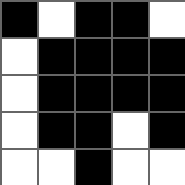[["black", "white", "black", "black", "white"], ["white", "black", "black", "black", "black"], ["white", "black", "black", "black", "black"], ["white", "black", "black", "white", "black"], ["white", "white", "black", "white", "white"]]